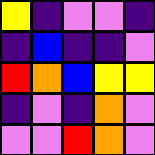[["yellow", "indigo", "violet", "violet", "indigo"], ["indigo", "blue", "indigo", "indigo", "violet"], ["red", "orange", "blue", "yellow", "yellow"], ["indigo", "violet", "indigo", "orange", "violet"], ["violet", "violet", "red", "orange", "violet"]]